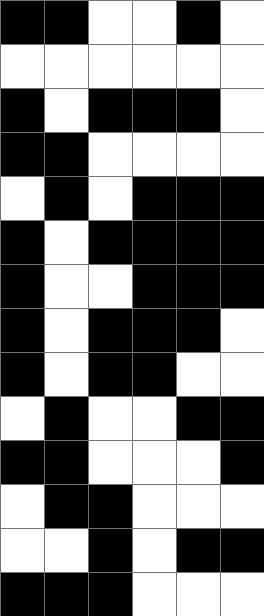[["black", "black", "white", "white", "black", "white"], ["white", "white", "white", "white", "white", "white"], ["black", "white", "black", "black", "black", "white"], ["black", "black", "white", "white", "white", "white"], ["white", "black", "white", "black", "black", "black"], ["black", "white", "black", "black", "black", "black"], ["black", "white", "white", "black", "black", "black"], ["black", "white", "black", "black", "black", "white"], ["black", "white", "black", "black", "white", "white"], ["white", "black", "white", "white", "black", "black"], ["black", "black", "white", "white", "white", "black"], ["white", "black", "black", "white", "white", "white"], ["white", "white", "black", "white", "black", "black"], ["black", "black", "black", "white", "white", "white"]]